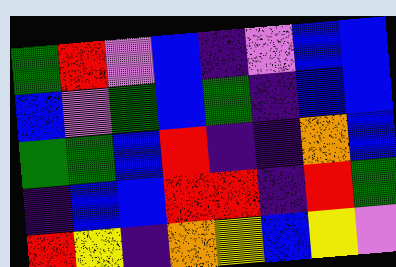[["green", "red", "violet", "blue", "indigo", "violet", "blue", "blue"], ["blue", "violet", "green", "blue", "green", "indigo", "blue", "blue"], ["green", "green", "blue", "red", "indigo", "indigo", "orange", "blue"], ["indigo", "blue", "blue", "red", "red", "indigo", "red", "green"], ["red", "yellow", "indigo", "orange", "yellow", "blue", "yellow", "violet"]]